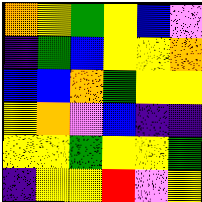[["orange", "yellow", "green", "yellow", "blue", "violet"], ["indigo", "green", "blue", "yellow", "yellow", "orange"], ["blue", "blue", "orange", "green", "yellow", "yellow"], ["yellow", "orange", "violet", "blue", "indigo", "indigo"], ["yellow", "yellow", "green", "yellow", "yellow", "green"], ["indigo", "yellow", "yellow", "red", "violet", "yellow"]]